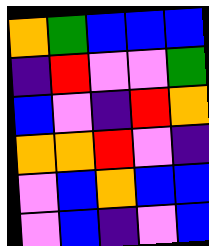[["orange", "green", "blue", "blue", "blue"], ["indigo", "red", "violet", "violet", "green"], ["blue", "violet", "indigo", "red", "orange"], ["orange", "orange", "red", "violet", "indigo"], ["violet", "blue", "orange", "blue", "blue"], ["violet", "blue", "indigo", "violet", "blue"]]